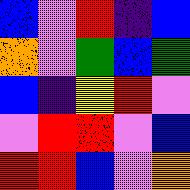[["blue", "violet", "red", "indigo", "blue"], ["orange", "violet", "green", "blue", "green"], ["blue", "indigo", "yellow", "red", "violet"], ["violet", "red", "red", "violet", "blue"], ["red", "red", "blue", "violet", "orange"]]